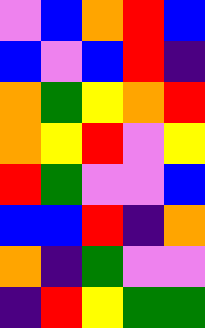[["violet", "blue", "orange", "red", "blue"], ["blue", "violet", "blue", "red", "indigo"], ["orange", "green", "yellow", "orange", "red"], ["orange", "yellow", "red", "violet", "yellow"], ["red", "green", "violet", "violet", "blue"], ["blue", "blue", "red", "indigo", "orange"], ["orange", "indigo", "green", "violet", "violet"], ["indigo", "red", "yellow", "green", "green"]]